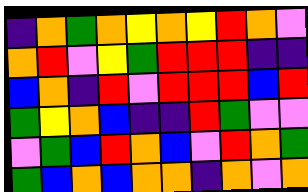[["indigo", "orange", "green", "orange", "yellow", "orange", "yellow", "red", "orange", "violet"], ["orange", "red", "violet", "yellow", "green", "red", "red", "red", "indigo", "indigo"], ["blue", "orange", "indigo", "red", "violet", "red", "red", "red", "blue", "red"], ["green", "yellow", "orange", "blue", "indigo", "indigo", "red", "green", "violet", "violet"], ["violet", "green", "blue", "red", "orange", "blue", "violet", "red", "orange", "green"], ["green", "blue", "orange", "blue", "orange", "orange", "indigo", "orange", "violet", "orange"]]